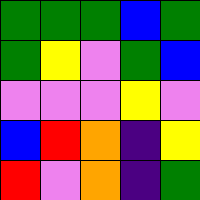[["green", "green", "green", "blue", "green"], ["green", "yellow", "violet", "green", "blue"], ["violet", "violet", "violet", "yellow", "violet"], ["blue", "red", "orange", "indigo", "yellow"], ["red", "violet", "orange", "indigo", "green"]]